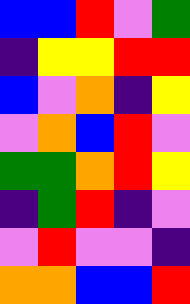[["blue", "blue", "red", "violet", "green"], ["indigo", "yellow", "yellow", "red", "red"], ["blue", "violet", "orange", "indigo", "yellow"], ["violet", "orange", "blue", "red", "violet"], ["green", "green", "orange", "red", "yellow"], ["indigo", "green", "red", "indigo", "violet"], ["violet", "red", "violet", "violet", "indigo"], ["orange", "orange", "blue", "blue", "red"]]